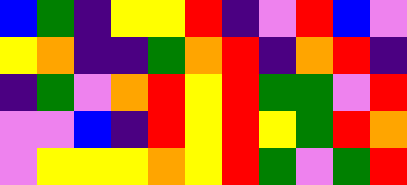[["blue", "green", "indigo", "yellow", "yellow", "red", "indigo", "violet", "red", "blue", "violet"], ["yellow", "orange", "indigo", "indigo", "green", "orange", "red", "indigo", "orange", "red", "indigo"], ["indigo", "green", "violet", "orange", "red", "yellow", "red", "green", "green", "violet", "red"], ["violet", "violet", "blue", "indigo", "red", "yellow", "red", "yellow", "green", "red", "orange"], ["violet", "yellow", "yellow", "yellow", "orange", "yellow", "red", "green", "violet", "green", "red"]]